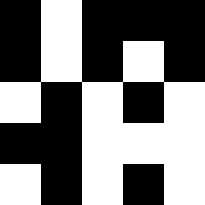[["black", "white", "black", "black", "black"], ["black", "white", "black", "white", "black"], ["white", "black", "white", "black", "white"], ["black", "black", "white", "white", "white"], ["white", "black", "white", "black", "white"]]